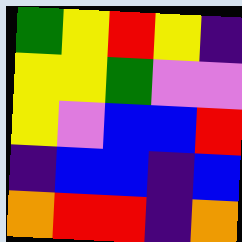[["green", "yellow", "red", "yellow", "indigo"], ["yellow", "yellow", "green", "violet", "violet"], ["yellow", "violet", "blue", "blue", "red"], ["indigo", "blue", "blue", "indigo", "blue"], ["orange", "red", "red", "indigo", "orange"]]